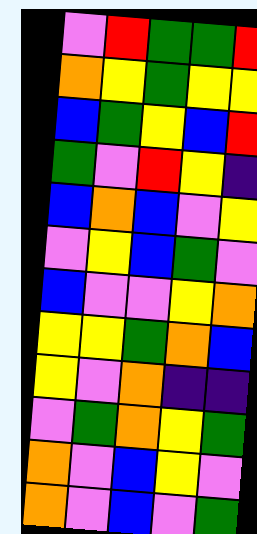[["violet", "red", "green", "green", "red"], ["orange", "yellow", "green", "yellow", "yellow"], ["blue", "green", "yellow", "blue", "red"], ["green", "violet", "red", "yellow", "indigo"], ["blue", "orange", "blue", "violet", "yellow"], ["violet", "yellow", "blue", "green", "violet"], ["blue", "violet", "violet", "yellow", "orange"], ["yellow", "yellow", "green", "orange", "blue"], ["yellow", "violet", "orange", "indigo", "indigo"], ["violet", "green", "orange", "yellow", "green"], ["orange", "violet", "blue", "yellow", "violet"], ["orange", "violet", "blue", "violet", "green"]]